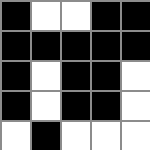[["black", "white", "white", "black", "black"], ["black", "black", "black", "black", "black"], ["black", "white", "black", "black", "white"], ["black", "white", "black", "black", "white"], ["white", "black", "white", "white", "white"]]